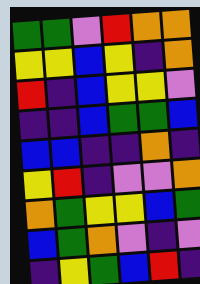[["green", "green", "violet", "red", "orange", "orange"], ["yellow", "yellow", "blue", "yellow", "indigo", "orange"], ["red", "indigo", "blue", "yellow", "yellow", "violet"], ["indigo", "indigo", "blue", "green", "green", "blue"], ["blue", "blue", "indigo", "indigo", "orange", "indigo"], ["yellow", "red", "indigo", "violet", "violet", "orange"], ["orange", "green", "yellow", "yellow", "blue", "green"], ["blue", "green", "orange", "violet", "indigo", "violet"], ["indigo", "yellow", "green", "blue", "red", "indigo"]]